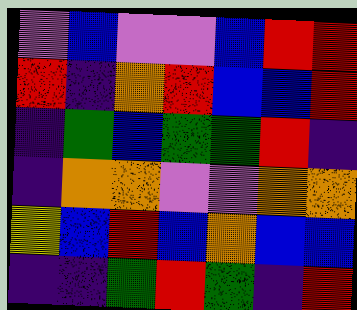[["violet", "blue", "violet", "violet", "blue", "red", "red"], ["red", "indigo", "orange", "red", "blue", "blue", "red"], ["indigo", "green", "blue", "green", "green", "red", "indigo"], ["indigo", "orange", "orange", "violet", "violet", "orange", "orange"], ["yellow", "blue", "red", "blue", "orange", "blue", "blue"], ["indigo", "indigo", "green", "red", "green", "indigo", "red"]]